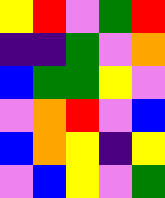[["yellow", "red", "violet", "green", "red"], ["indigo", "indigo", "green", "violet", "orange"], ["blue", "green", "green", "yellow", "violet"], ["violet", "orange", "red", "violet", "blue"], ["blue", "orange", "yellow", "indigo", "yellow"], ["violet", "blue", "yellow", "violet", "green"]]